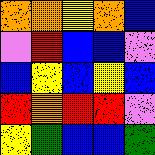[["orange", "orange", "yellow", "orange", "blue"], ["violet", "red", "blue", "blue", "violet"], ["blue", "yellow", "blue", "yellow", "blue"], ["red", "orange", "red", "red", "violet"], ["yellow", "green", "blue", "blue", "green"]]